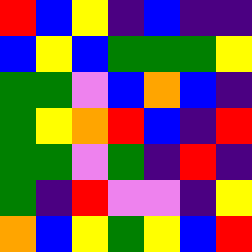[["red", "blue", "yellow", "indigo", "blue", "indigo", "indigo"], ["blue", "yellow", "blue", "green", "green", "green", "yellow"], ["green", "green", "violet", "blue", "orange", "blue", "indigo"], ["green", "yellow", "orange", "red", "blue", "indigo", "red"], ["green", "green", "violet", "green", "indigo", "red", "indigo"], ["green", "indigo", "red", "violet", "violet", "indigo", "yellow"], ["orange", "blue", "yellow", "green", "yellow", "blue", "red"]]